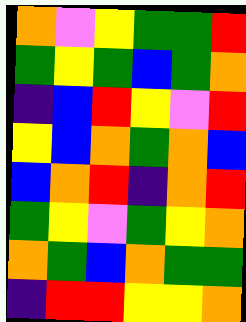[["orange", "violet", "yellow", "green", "green", "red"], ["green", "yellow", "green", "blue", "green", "orange"], ["indigo", "blue", "red", "yellow", "violet", "red"], ["yellow", "blue", "orange", "green", "orange", "blue"], ["blue", "orange", "red", "indigo", "orange", "red"], ["green", "yellow", "violet", "green", "yellow", "orange"], ["orange", "green", "blue", "orange", "green", "green"], ["indigo", "red", "red", "yellow", "yellow", "orange"]]